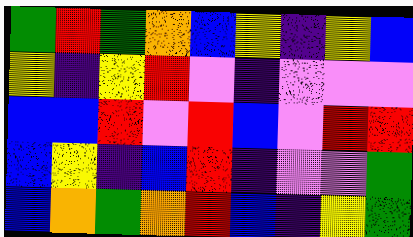[["green", "red", "green", "orange", "blue", "yellow", "indigo", "yellow", "blue"], ["yellow", "indigo", "yellow", "red", "violet", "indigo", "violet", "violet", "violet"], ["blue", "blue", "red", "violet", "red", "blue", "violet", "red", "red"], ["blue", "yellow", "indigo", "blue", "red", "indigo", "violet", "violet", "green"], ["blue", "orange", "green", "orange", "red", "blue", "indigo", "yellow", "green"]]